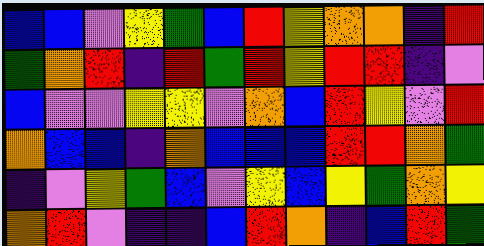[["blue", "blue", "violet", "yellow", "green", "blue", "red", "yellow", "orange", "orange", "indigo", "red"], ["green", "orange", "red", "indigo", "red", "green", "red", "yellow", "red", "red", "indigo", "violet"], ["blue", "violet", "violet", "yellow", "yellow", "violet", "orange", "blue", "red", "yellow", "violet", "red"], ["orange", "blue", "blue", "indigo", "orange", "blue", "blue", "blue", "red", "red", "orange", "green"], ["indigo", "violet", "yellow", "green", "blue", "violet", "yellow", "blue", "yellow", "green", "orange", "yellow"], ["orange", "red", "violet", "indigo", "indigo", "blue", "red", "orange", "indigo", "blue", "red", "green"]]